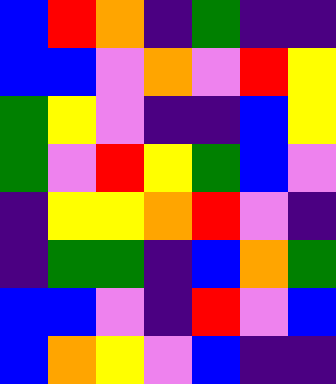[["blue", "red", "orange", "indigo", "green", "indigo", "indigo"], ["blue", "blue", "violet", "orange", "violet", "red", "yellow"], ["green", "yellow", "violet", "indigo", "indigo", "blue", "yellow"], ["green", "violet", "red", "yellow", "green", "blue", "violet"], ["indigo", "yellow", "yellow", "orange", "red", "violet", "indigo"], ["indigo", "green", "green", "indigo", "blue", "orange", "green"], ["blue", "blue", "violet", "indigo", "red", "violet", "blue"], ["blue", "orange", "yellow", "violet", "blue", "indigo", "indigo"]]